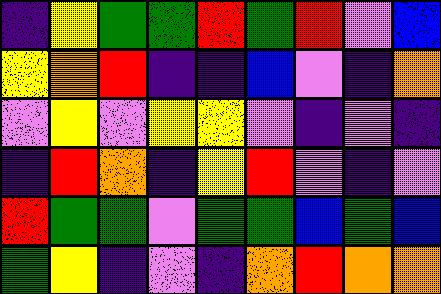[["indigo", "yellow", "green", "green", "red", "green", "red", "violet", "blue"], ["yellow", "orange", "red", "indigo", "indigo", "blue", "violet", "indigo", "orange"], ["violet", "yellow", "violet", "yellow", "yellow", "violet", "indigo", "violet", "indigo"], ["indigo", "red", "orange", "indigo", "yellow", "red", "violet", "indigo", "violet"], ["red", "green", "green", "violet", "green", "green", "blue", "green", "blue"], ["green", "yellow", "indigo", "violet", "indigo", "orange", "red", "orange", "orange"]]